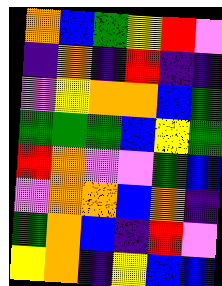[["orange", "blue", "green", "yellow", "red", "violet"], ["indigo", "orange", "indigo", "red", "indigo", "indigo"], ["violet", "yellow", "orange", "orange", "blue", "green"], ["green", "green", "green", "blue", "yellow", "green"], ["red", "orange", "violet", "violet", "green", "blue"], ["violet", "orange", "orange", "blue", "orange", "indigo"], ["green", "orange", "blue", "indigo", "red", "violet"], ["yellow", "orange", "indigo", "yellow", "blue", "blue"]]